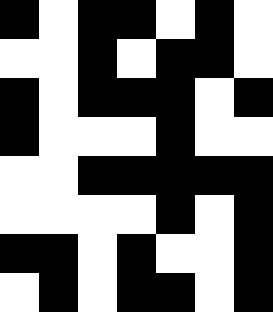[["black", "white", "black", "black", "white", "black", "white"], ["white", "white", "black", "white", "black", "black", "white"], ["black", "white", "black", "black", "black", "white", "black"], ["black", "white", "white", "white", "black", "white", "white"], ["white", "white", "black", "black", "black", "black", "black"], ["white", "white", "white", "white", "black", "white", "black"], ["black", "black", "white", "black", "white", "white", "black"], ["white", "black", "white", "black", "black", "white", "black"]]